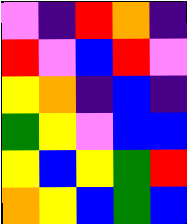[["violet", "indigo", "red", "orange", "indigo"], ["red", "violet", "blue", "red", "violet"], ["yellow", "orange", "indigo", "blue", "indigo"], ["green", "yellow", "violet", "blue", "blue"], ["yellow", "blue", "yellow", "green", "red"], ["orange", "yellow", "blue", "green", "blue"]]